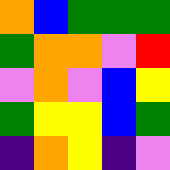[["orange", "blue", "green", "green", "green"], ["green", "orange", "orange", "violet", "red"], ["violet", "orange", "violet", "blue", "yellow"], ["green", "yellow", "yellow", "blue", "green"], ["indigo", "orange", "yellow", "indigo", "violet"]]